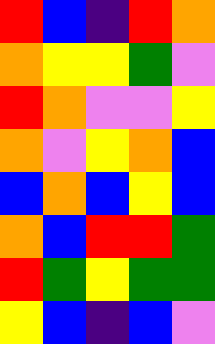[["red", "blue", "indigo", "red", "orange"], ["orange", "yellow", "yellow", "green", "violet"], ["red", "orange", "violet", "violet", "yellow"], ["orange", "violet", "yellow", "orange", "blue"], ["blue", "orange", "blue", "yellow", "blue"], ["orange", "blue", "red", "red", "green"], ["red", "green", "yellow", "green", "green"], ["yellow", "blue", "indigo", "blue", "violet"]]